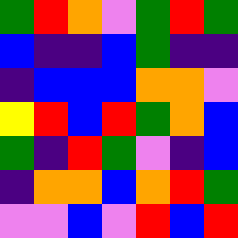[["green", "red", "orange", "violet", "green", "red", "green"], ["blue", "indigo", "indigo", "blue", "green", "indigo", "indigo"], ["indigo", "blue", "blue", "blue", "orange", "orange", "violet"], ["yellow", "red", "blue", "red", "green", "orange", "blue"], ["green", "indigo", "red", "green", "violet", "indigo", "blue"], ["indigo", "orange", "orange", "blue", "orange", "red", "green"], ["violet", "violet", "blue", "violet", "red", "blue", "red"]]